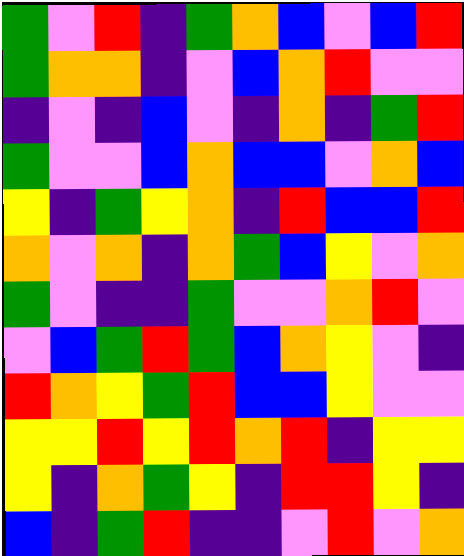[["green", "violet", "red", "indigo", "green", "orange", "blue", "violet", "blue", "red"], ["green", "orange", "orange", "indigo", "violet", "blue", "orange", "red", "violet", "violet"], ["indigo", "violet", "indigo", "blue", "violet", "indigo", "orange", "indigo", "green", "red"], ["green", "violet", "violet", "blue", "orange", "blue", "blue", "violet", "orange", "blue"], ["yellow", "indigo", "green", "yellow", "orange", "indigo", "red", "blue", "blue", "red"], ["orange", "violet", "orange", "indigo", "orange", "green", "blue", "yellow", "violet", "orange"], ["green", "violet", "indigo", "indigo", "green", "violet", "violet", "orange", "red", "violet"], ["violet", "blue", "green", "red", "green", "blue", "orange", "yellow", "violet", "indigo"], ["red", "orange", "yellow", "green", "red", "blue", "blue", "yellow", "violet", "violet"], ["yellow", "yellow", "red", "yellow", "red", "orange", "red", "indigo", "yellow", "yellow"], ["yellow", "indigo", "orange", "green", "yellow", "indigo", "red", "red", "yellow", "indigo"], ["blue", "indigo", "green", "red", "indigo", "indigo", "violet", "red", "violet", "orange"]]